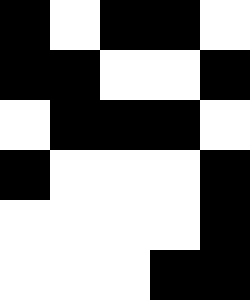[["black", "white", "black", "black", "white"], ["black", "black", "white", "white", "black"], ["white", "black", "black", "black", "white"], ["black", "white", "white", "white", "black"], ["white", "white", "white", "white", "black"], ["white", "white", "white", "black", "black"]]